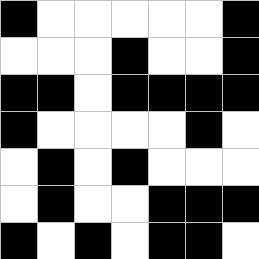[["black", "white", "white", "white", "white", "white", "black"], ["white", "white", "white", "black", "white", "white", "black"], ["black", "black", "white", "black", "black", "black", "black"], ["black", "white", "white", "white", "white", "black", "white"], ["white", "black", "white", "black", "white", "white", "white"], ["white", "black", "white", "white", "black", "black", "black"], ["black", "white", "black", "white", "black", "black", "white"]]